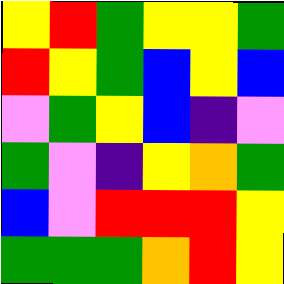[["yellow", "red", "green", "yellow", "yellow", "green"], ["red", "yellow", "green", "blue", "yellow", "blue"], ["violet", "green", "yellow", "blue", "indigo", "violet"], ["green", "violet", "indigo", "yellow", "orange", "green"], ["blue", "violet", "red", "red", "red", "yellow"], ["green", "green", "green", "orange", "red", "yellow"]]